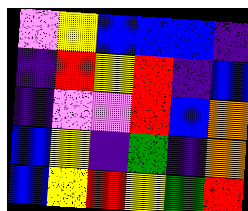[["violet", "yellow", "blue", "blue", "blue", "indigo"], ["indigo", "red", "yellow", "red", "indigo", "blue"], ["indigo", "violet", "violet", "red", "blue", "orange"], ["blue", "yellow", "indigo", "green", "indigo", "orange"], ["blue", "yellow", "red", "yellow", "green", "red"]]